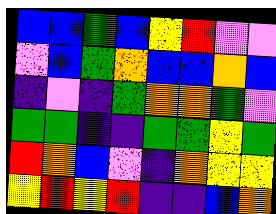[["blue", "blue", "green", "blue", "yellow", "red", "violet", "violet"], ["violet", "blue", "green", "orange", "blue", "blue", "orange", "blue"], ["indigo", "violet", "indigo", "green", "orange", "orange", "green", "violet"], ["green", "green", "indigo", "indigo", "green", "green", "yellow", "green"], ["red", "orange", "blue", "violet", "indigo", "orange", "yellow", "yellow"], ["yellow", "red", "yellow", "red", "indigo", "indigo", "blue", "orange"]]